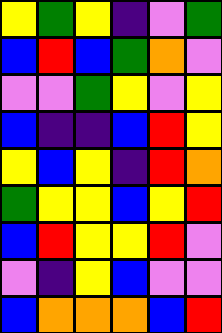[["yellow", "green", "yellow", "indigo", "violet", "green"], ["blue", "red", "blue", "green", "orange", "violet"], ["violet", "violet", "green", "yellow", "violet", "yellow"], ["blue", "indigo", "indigo", "blue", "red", "yellow"], ["yellow", "blue", "yellow", "indigo", "red", "orange"], ["green", "yellow", "yellow", "blue", "yellow", "red"], ["blue", "red", "yellow", "yellow", "red", "violet"], ["violet", "indigo", "yellow", "blue", "violet", "violet"], ["blue", "orange", "orange", "orange", "blue", "red"]]